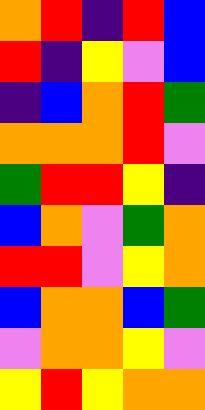[["orange", "red", "indigo", "red", "blue"], ["red", "indigo", "yellow", "violet", "blue"], ["indigo", "blue", "orange", "red", "green"], ["orange", "orange", "orange", "red", "violet"], ["green", "red", "red", "yellow", "indigo"], ["blue", "orange", "violet", "green", "orange"], ["red", "red", "violet", "yellow", "orange"], ["blue", "orange", "orange", "blue", "green"], ["violet", "orange", "orange", "yellow", "violet"], ["yellow", "red", "yellow", "orange", "orange"]]